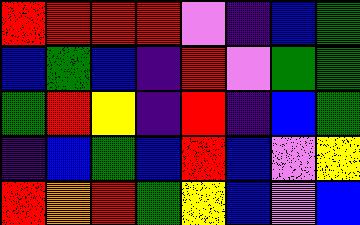[["red", "red", "red", "red", "violet", "indigo", "blue", "green"], ["blue", "green", "blue", "indigo", "red", "violet", "green", "green"], ["green", "red", "yellow", "indigo", "red", "indigo", "blue", "green"], ["indigo", "blue", "green", "blue", "red", "blue", "violet", "yellow"], ["red", "orange", "red", "green", "yellow", "blue", "violet", "blue"]]